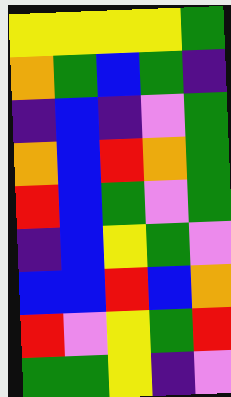[["yellow", "yellow", "yellow", "yellow", "green"], ["orange", "green", "blue", "green", "indigo"], ["indigo", "blue", "indigo", "violet", "green"], ["orange", "blue", "red", "orange", "green"], ["red", "blue", "green", "violet", "green"], ["indigo", "blue", "yellow", "green", "violet"], ["blue", "blue", "red", "blue", "orange"], ["red", "violet", "yellow", "green", "red"], ["green", "green", "yellow", "indigo", "violet"]]